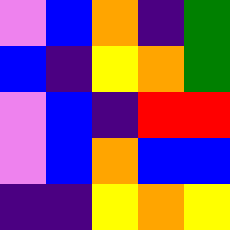[["violet", "blue", "orange", "indigo", "green"], ["blue", "indigo", "yellow", "orange", "green"], ["violet", "blue", "indigo", "red", "red"], ["violet", "blue", "orange", "blue", "blue"], ["indigo", "indigo", "yellow", "orange", "yellow"]]